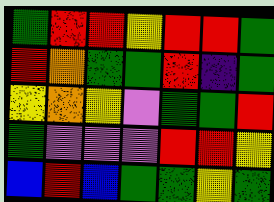[["green", "red", "red", "yellow", "red", "red", "green"], ["red", "orange", "green", "green", "red", "indigo", "green"], ["yellow", "orange", "yellow", "violet", "green", "green", "red"], ["green", "violet", "violet", "violet", "red", "red", "yellow"], ["blue", "red", "blue", "green", "green", "yellow", "green"]]